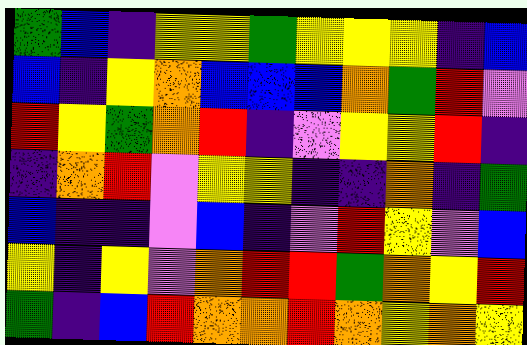[["green", "blue", "indigo", "yellow", "yellow", "green", "yellow", "yellow", "yellow", "indigo", "blue"], ["blue", "indigo", "yellow", "orange", "blue", "blue", "blue", "orange", "green", "red", "violet"], ["red", "yellow", "green", "orange", "red", "indigo", "violet", "yellow", "yellow", "red", "indigo"], ["indigo", "orange", "red", "violet", "yellow", "yellow", "indigo", "indigo", "orange", "indigo", "green"], ["blue", "indigo", "indigo", "violet", "blue", "indigo", "violet", "red", "yellow", "violet", "blue"], ["yellow", "indigo", "yellow", "violet", "orange", "red", "red", "green", "orange", "yellow", "red"], ["green", "indigo", "blue", "red", "orange", "orange", "red", "orange", "yellow", "orange", "yellow"]]